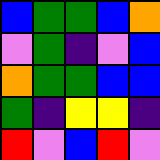[["blue", "green", "green", "blue", "orange"], ["violet", "green", "indigo", "violet", "blue"], ["orange", "green", "green", "blue", "blue"], ["green", "indigo", "yellow", "yellow", "indigo"], ["red", "violet", "blue", "red", "violet"]]